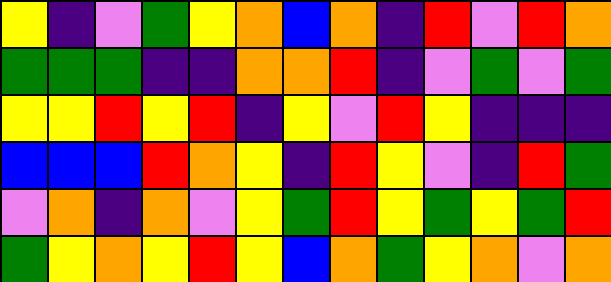[["yellow", "indigo", "violet", "green", "yellow", "orange", "blue", "orange", "indigo", "red", "violet", "red", "orange"], ["green", "green", "green", "indigo", "indigo", "orange", "orange", "red", "indigo", "violet", "green", "violet", "green"], ["yellow", "yellow", "red", "yellow", "red", "indigo", "yellow", "violet", "red", "yellow", "indigo", "indigo", "indigo"], ["blue", "blue", "blue", "red", "orange", "yellow", "indigo", "red", "yellow", "violet", "indigo", "red", "green"], ["violet", "orange", "indigo", "orange", "violet", "yellow", "green", "red", "yellow", "green", "yellow", "green", "red"], ["green", "yellow", "orange", "yellow", "red", "yellow", "blue", "orange", "green", "yellow", "orange", "violet", "orange"]]